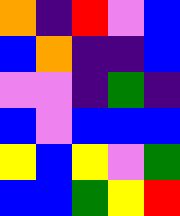[["orange", "indigo", "red", "violet", "blue"], ["blue", "orange", "indigo", "indigo", "blue"], ["violet", "violet", "indigo", "green", "indigo"], ["blue", "violet", "blue", "blue", "blue"], ["yellow", "blue", "yellow", "violet", "green"], ["blue", "blue", "green", "yellow", "red"]]